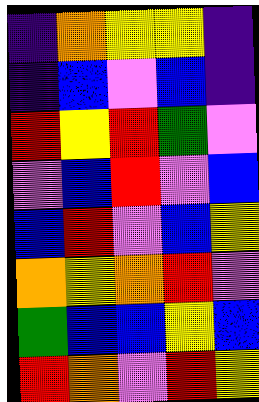[["indigo", "orange", "yellow", "yellow", "indigo"], ["indigo", "blue", "violet", "blue", "indigo"], ["red", "yellow", "red", "green", "violet"], ["violet", "blue", "red", "violet", "blue"], ["blue", "red", "violet", "blue", "yellow"], ["orange", "yellow", "orange", "red", "violet"], ["green", "blue", "blue", "yellow", "blue"], ["red", "orange", "violet", "red", "yellow"]]